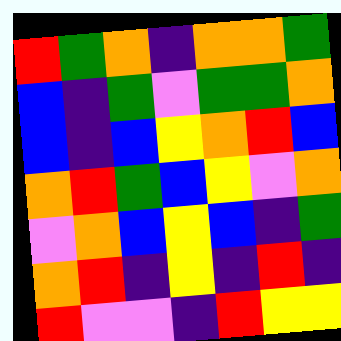[["red", "green", "orange", "indigo", "orange", "orange", "green"], ["blue", "indigo", "green", "violet", "green", "green", "orange"], ["blue", "indigo", "blue", "yellow", "orange", "red", "blue"], ["orange", "red", "green", "blue", "yellow", "violet", "orange"], ["violet", "orange", "blue", "yellow", "blue", "indigo", "green"], ["orange", "red", "indigo", "yellow", "indigo", "red", "indigo"], ["red", "violet", "violet", "indigo", "red", "yellow", "yellow"]]